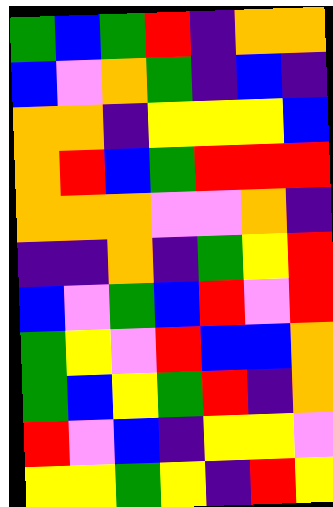[["green", "blue", "green", "red", "indigo", "orange", "orange"], ["blue", "violet", "orange", "green", "indigo", "blue", "indigo"], ["orange", "orange", "indigo", "yellow", "yellow", "yellow", "blue"], ["orange", "red", "blue", "green", "red", "red", "red"], ["orange", "orange", "orange", "violet", "violet", "orange", "indigo"], ["indigo", "indigo", "orange", "indigo", "green", "yellow", "red"], ["blue", "violet", "green", "blue", "red", "violet", "red"], ["green", "yellow", "violet", "red", "blue", "blue", "orange"], ["green", "blue", "yellow", "green", "red", "indigo", "orange"], ["red", "violet", "blue", "indigo", "yellow", "yellow", "violet"], ["yellow", "yellow", "green", "yellow", "indigo", "red", "yellow"]]